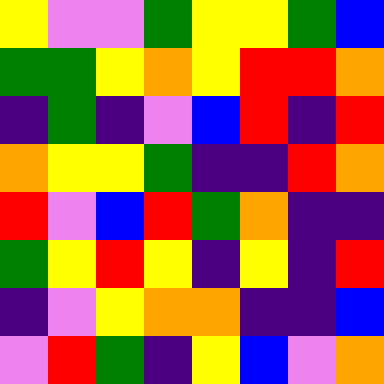[["yellow", "violet", "violet", "green", "yellow", "yellow", "green", "blue"], ["green", "green", "yellow", "orange", "yellow", "red", "red", "orange"], ["indigo", "green", "indigo", "violet", "blue", "red", "indigo", "red"], ["orange", "yellow", "yellow", "green", "indigo", "indigo", "red", "orange"], ["red", "violet", "blue", "red", "green", "orange", "indigo", "indigo"], ["green", "yellow", "red", "yellow", "indigo", "yellow", "indigo", "red"], ["indigo", "violet", "yellow", "orange", "orange", "indigo", "indigo", "blue"], ["violet", "red", "green", "indigo", "yellow", "blue", "violet", "orange"]]